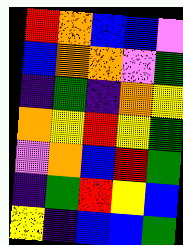[["red", "orange", "blue", "blue", "violet"], ["blue", "orange", "orange", "violet", "green"], ["indigo", "green", "indigo", "orange", "yellow"], ["orange", "yellow", "red", "yellow", "green"], ["violet", "orange", "blue", "red", "green"], ["indigo", "green", "red", "yellow", "blue"], ["yellow", "indigo", "blue", "blue", "green"]]